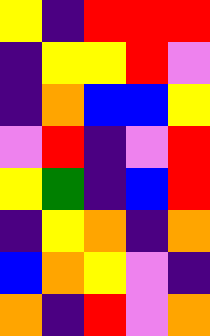[["yellow", "indigo", "red", "red", "red"], ["indigo", "yellow", "yellow", "red", "violet"], ["indigo", "orange", "blue", "blue", "yellow"], ["violet", "red", "indigo", "violet", "red"], ["yellow", "green", "indigo", "blue", "red"], ["indigo", "yellow", "orange", "indigo", "orange"], ["blue", "orange", "yellow", "violet", "indigo"], ["orange", "indigo", "red", "violet", "orange"]]